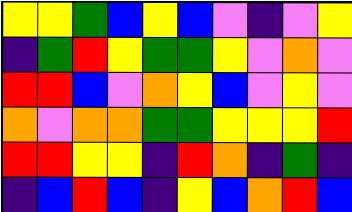[["yellow", "yellow", "green", "blue", "yellow", "blue", "violet", "indigo", "violet", "yellow"], ["indigo", "green", "red", "yellow", "green", "green", "yellow", "violet", "orange", "violet"], ["red", "red", "blue", "violet", "orange", "yellow", "blue", "violet", "yellow", "violet"], ["orange", "violet", "orange", "orange", "green", "green", "yellow", "yellow", "yellow", "red"], ["red", "red", "yellow", "yellow", "indigo", "red", "orange", "indigo", "green", "indigo"], ["indigo", "blue", "red", "blue", "indigo", "yellow", "blue", "orange", "red", "blue"]]